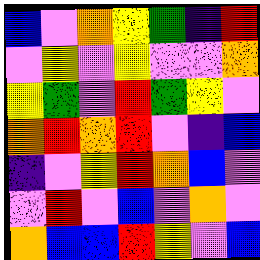[["blue", "violet", "orange", "yellow", "green", "indigo", "red"], ["violet", "yellow", "violet", "yellow", "violet", "violet", "orange"], ["yellow", "green", "violet", "red", "green", "yellow", "violet"], ["orange", "red", "orange", "red", "violet", "indigo", "blue"], ["indigo", "violet", "yellow", "red", "orange", "blue", "violet"], ["violet", "red", "violet", "blue", "violet", "orange", "violet"], ["orange", "blue", "blue", "red", "yellow", "violet", "blue"]]